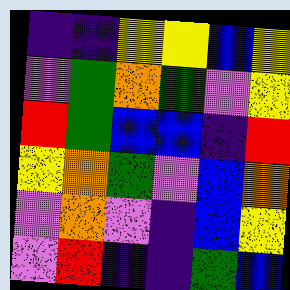[["indigo", "indigo", "yellow", "yellow", "blue", "yellow"], ["violet", "green", "orange", "green", "violet", "yellow"], ["red", "green", "blue", "blue", "indigo", "red"], ["yellow", "orange", "green", "violet", "blue", "orange"], ["violet", "orange", "violet", "indigo", "blue", "yellow"], ["violet", "red", "indigo", "indigo", "green", "blue"]]